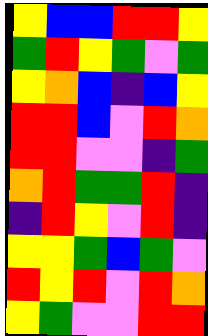[["yellow", "blue", "blue", "red", "red", "yellow"], ["green", "red", "yellow", "green", "violet", "green"], ["yellow", "orange", "blue", "indigo", "blue", "yellow"], ["red", "red", "blue", "violet", "red", "orange"], ["red", "red", "violet", "violet", "indigo", "green"], ["orange", "red", "green", "green", "red", "indigo"], ["indigo", "red", "yellow", "violet", "red", "indigo"], ["yellow", "yellow", "green", "blue", "green", "violet"], ["red", "yellow", "red", "violet", "red", "orange"], ["yellow", "green", "violet", "violet", "red", "red"]]